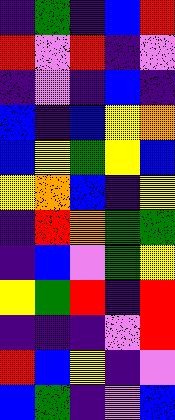[["indigo", "green", "indigo", "blue", "red"], ["red", "violet", "red", "indigo", "violet"], ["indigo", "violet", "indigo", "blue", "indigo"], ["blue", "indigo", "blue", "yellow", "orange"], ["blue", "yellow", "green", "yellow", "blue"], ["yellow", "orange", "blue", "indigo", "yellow"], ["indigo", "red", "orange", "green", "green"], ["indigo", "blue", "violet", "green", "yellow"], ["yellow", "green", "red", "indigo", "red"], ["indigo", "indigo", "indigo", "violet", "red"], ["red", "blue", "yellow", "indigo", "violet"], ["blue", "green", "indigo", "violet", "blue"]]